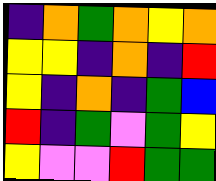[["indigo", "orange", "green", "orange", "yellow", "orange"], ["yellow", "yellow", "indigo", "orange", "indigo", "red"], ["yellow", "indigo", "orange", "indigo", "green", "blue"], ["red", "indigo", "green", "violet", "green", "yellow"], ["yellow", "violet", "violet", "red", "green", "green"]]